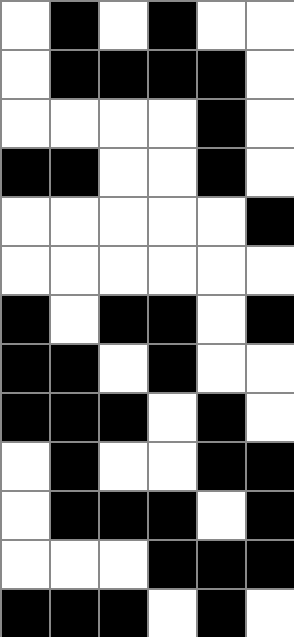[["white", "black", "white", "black", "white", "white"], ["white", "black", "black", "black", "black", "white"], ["white", "white", "white", "white", "black", "white"], ["black", "black", "white", "white", "black", "white"], ["white", "white", "white", "white", "white", "black"], ["white", "white", "white", "white", "white", "white"], ["black", "white", "black", "black", "white", "black"], ["black", "black", "white", "black", "white", "white"], ["black", "black", "black", "white", "black", "white"], ["white", "black", "white", "white", "black", "black"], ["white", "black", "black", "black", "white", "black"], ["white", "white", "white", "black", "black", "black"], ["black", "black", "black", "white", "black", "white"]]